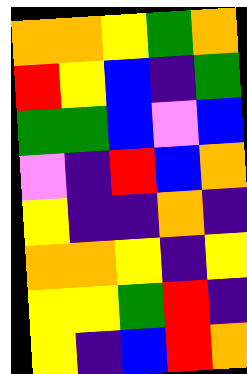[["orange", "orange", "yellow", "green", "orange"], ["red", "yellow", "blue", "indigo", "green"], ["green", "green", "blue", "violet", "blue"], ["violet", "indigo", "red", "blue", "orange"], ["yellow", "indigo", "indigo", "orange", "indigo"], ["orange", "orange", "yellow", "indigo", "yellow"], ["yellow", "yellow", "green", "red", "indigo"], ["yellow", "indigo", "blue", "red", "orange"]]